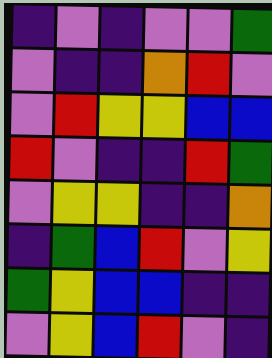[["indigo", "violet", "indigo", "violet", "violet", "green"], ["violet", "indigo", "indigo", "orange", "red", "violet"], ["violet", "red", "yellow", "yellow", "blue", "blue"], ["red", "violet", "indigo", "indigo", "red", "green"], ["violet", "yellow", "yellow", "indigo", "indigo", "orange"], ["indigo", "green", "blue", "red", "violet", "yellow"], ["green", "yellow", "blue", "blue", "indigo", "indigo"], ["violet", "yellow", "blue", "red", "violet", "indigo"]]